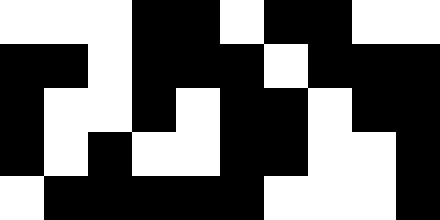[["white", "white", "white", "black", "black", "white", "black", "black", "white", "white"], ["black", "black", "white", "black", "black", "black", "white", "black", "black", "black"], ["black", "white", "white", "black", "white", "black", "black", "white", "black", "black"], ["black", "white", "black", "white", "white", "black", "black", "white", "white", "black"], ["white", "black", "black", "black", "black", "black", "white", "white", "white", "black"]]